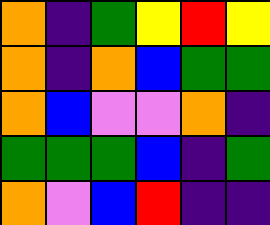[["orange", "indigo", "green", "yellow", "red", "yellow"], ["orange", "indigo", "orange", "blue", "green", "green"], ["orange", "blue", "violet", "violet", "orange", "indigo"], ["green", "green", "green", "blue", "indigo", "green"], ["orange", "violet", "blue", "red", "indigo", "indigo"]]